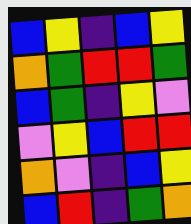[["blue", "yellow", "indigo", "blue", "yellow"], ["orange", "green", "red", "red", "green"], ["blue", "green", "indigo", "yellow", "violet"], ["violet", "yellow", "blue", "red", "red"], ["orange", "violet", "indigo", "blue", "yellow"], ["blue", "red", "indigo", "green", "orange"]]